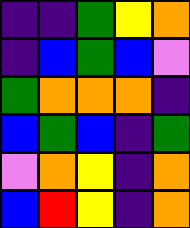[["indigo", "indigo", "green", "yellow", "orange"], ["indigo", "blue", "green", "blue", "violet"], ["green", "orange", "orange", "orange", "indigo"], ["blue", "green", "blue", "indigo", "green"], ["violet", "orange", "yellow", "indigo", "orange"], ["blue", "red", "yellow", "indigo", "orange"]]